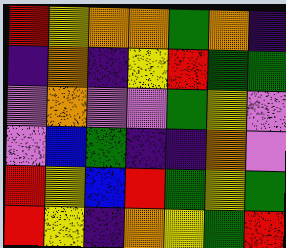[["red", "yellow", "orange", "orange", "green", "orange", "indigo"], ["indigo", "orange", "indigo", "yellow", "red", "green", "green"], ["violet", "orange", "violet", "violet", "green", "yellow", "violet"], ["violet", "blue", "green", "indigo", "indigo", "orange", "violet"], ["red", "yellow", "blue", "red", "green", "yellow", "green"], ["red", "yellow", "indigo", "orange", "yellow", "green", "red"]]